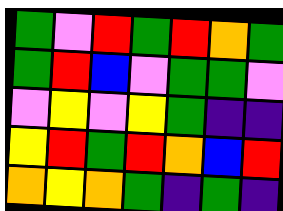[["green", "violet", "red", "green", "red", "orange", "green"], ["green", "red", "blue", "violet", "green", "green", "violet"], ["violet", "yellow", "violet", "yellow", "green", "indigo", "indigo"], ["yellow", "red", "green", "red", "orange", "blue", "red"], ["orange", "yellow", "orange", "green", "indigo", "green", "indigo"]]